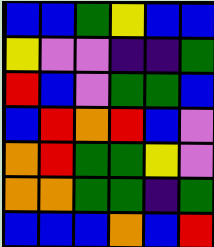[["blue", "blue", "green", "yellow", "blue", "blue"], ["yellow", "violet", "violet", "indigo", "indigo", "green"], ["red", "blue", "violet", "green", "green", "blue"], ["blue", "red", "orange", "red", "blue", "violet"], ["orange", "red", "green", "green", "yellow", "violet"], ["orange", "orange", "green", "green", "indigo", "green"], ["blue", "blue", "blue", "orange", "blue", "red"]]